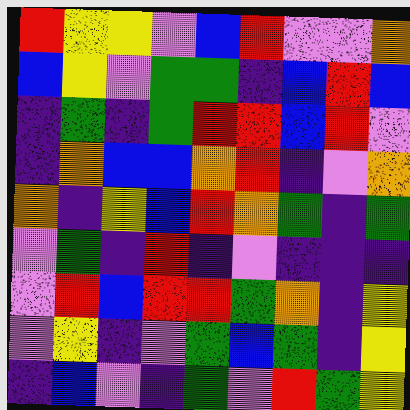[["red", "yellow", "yellow", "violet", "blue", "red", "violet", "violet", "orange"], ["blue", "yellow", "violet", "green", "green", "indigo", "blue", "red", "blue"], ["indigo", "green", "indigo", "green", "red", "red", "blue", "red", "violet"], ["indigo", "orange", "blue", "blue", "orange", "red", "indigo", "violet", "orange"], ["orange", "indigo", "yellow", "blue", "red", "orange", "green", "indigo", "green"], ["violet", "green", "indigo", "red", "indigo", "violet", "indigo", "indigo", "indigo"], ["violet", "red", "blue", "red", "red", "green", "orange", "indigo", "yellow"], ["violet", "yellow", "indigo", "violet", "green", "blue", "green", "indigo", "yellow"], ["indigo", "blue", "violet", "indigo", "green", "violet", "red", "green", "yellow"]]